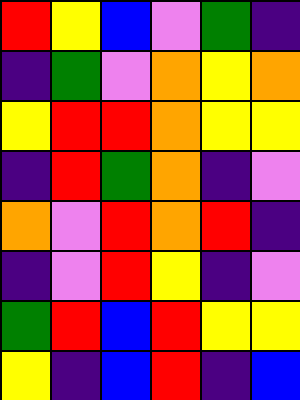[["red", "yellow", "blue", "violet", "green", "indigo"], ["indigo", "green", "violet", "orange", "yellow", "orange"], ["yellow", "red", "red", "orange", "yellow", "yellow"], ["indigo", "red", "green", "orange", "indigo", "violet"], ["orange", "violet", "red", "orange", "red", "indigo"], ["indigo", "violet", "red", "yellow", "indigo", "violet"], ["green", "red", "blue", "red", "yellow", "yellow"], ["yellow", "indigo", "blue", "red", "indigo", "blue"]]